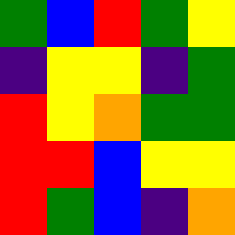[["green", "blue", "red", "green", "yellow"], ["indigo", "yellow", "yellow", "indigo", "green"], ["red", "yellow", "orange", "green", "green"], ["red", "red", "blue", "yellow", "yellow"], ["red", "green", "blue", "indigo", "orange"]]